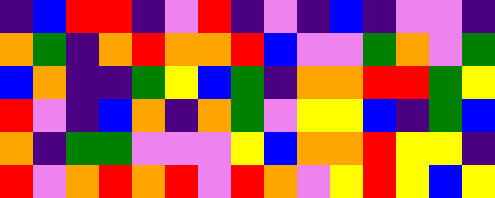[["indigo", "blue", "red", "red", "indigo", "violet", "red", "indigo", "violet", "indigo", "blue", "indigo", "violet", "violet", "indigo"], ["orange", "green", "indigo", "orange", "red", "orange", "orange", "red", "blue", "violet", "violet", "green", "orange", "violet", "green"], ["blue", "orange", "indigo", "indigo", "green", "yellow", "blue", "green", "indigo", "orange", "orange", "red", "red", "green", "yellow"], ["red", "violet", "indigo", "blue", "orange", "indigo", "orange", "green", "violet", "yellow", "yellow", "blue", "indigo", "green", "blue"], ["orange", "indigo", "green", "green", "violet", "violet", "violet", "yellow", "blue", "orange", "orange", "red", "yellow", "yellow", "indigo"], ["red", "violet", "orange", "red", "orange", "red", "violet", "red", "orange", "violet", "yellow", "red", "yellow", "blue", "yellow"]]